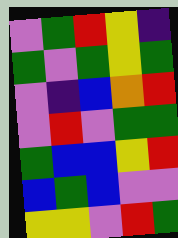[["violet", "green", "red", "yellow", "indigo"], ["green", "violet", "green", "yellow", "green"], ["violet", "indigo", "blue", "orange", "red"], ["violet", "red", "violet", "green", "green"], ["green", "blue", "blue", "yellow", "red"], ["blue", "green", "blue", "violet", "violet"], ["yellow", "yellow", "violet", "red", "green"]]